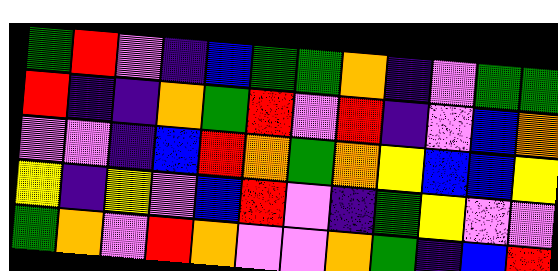[["green", "red", "violet", "indigo", "blue", "green", "green", "orange", "indigo", "violet", "green", "green"], ["red", "indigo", "indigo", "orange", "green", "red", "violet", "red", "indigo", "violet", "blue", "orange"], ["violet", "violet", "indigo", "blue", "red", "orange", "green", "orange", "yellow", "blue", "blue", "yellow"], ["yellow", "indigo", "yellow", "violet", "blue", "red", "violet", "indigo", "green", "yellow", "violet", "violet"], ["green", "orange", "violet", "red", "orange", "violet", "violet", "orange", "green", "indigo", "blue", "red"]]